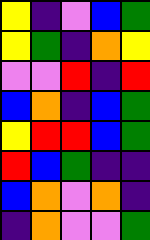[["yellow", "indigo", "violet", "blue", "green"], ["yellow", "green", "indigo", "orange", "yellow"], ["violet", "violet", "red", "indigo", "red"], ["blue", "orange", "indigo", "blue", "green"], ["yellow", "red", "red", "blue", "green"], ["red", "blue", "green", "indigo", "indigo"], ["blue", "orange", "violet", "orange", "indigo"], ["indigo", "orange", "violet", "violet", "green"]]